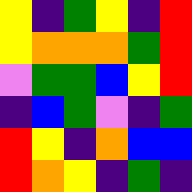[["yellow", "indigo", "green", "yellow", "indigo", "red"], ["yellow", "orange", "orange", "orange", "green", "red"], ["violet", "green", "green", "blue", "yellow", "red"], ["indigo", "blue", "green", "violet", "indigo", "green"], ["red", "yellow", "indigo", "orange", "blue", "blue"], ["red", "orange", "yellow", "indigo", "green", "indigo"]]